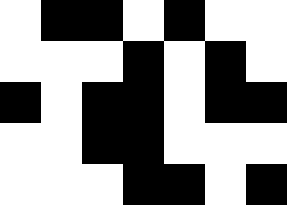[["white", "black", "black", "white", "black", "white", "white"], ["white", "white", "white", "black", "white", "black", "white"], ["black", "white", "black", "black", "white", "black", "black"], ["white", "white", "black", "black", "white", "white", "white"], ["white", "white", "white", "black", "black", "white", "black"]]